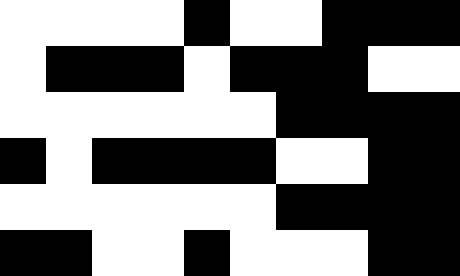[["white", "white", "white", "white", "black", "white", "white", "black", "black", "black"], ["white", "black", "black", "black", "white", "black", "black", "black", "white", "white"], ["white", "white", "white", "white", "white", "white", "black", "black", "black", "black"], ["black", "white", "black", "black", "black", "black", "white", "white", "black", "black"], ["white", "white", "white", "white", "white", "white", "black", "black", "black", "black"], ["black", "black", "white", "white", "black", "white", "white", "white", "black", "black"]]